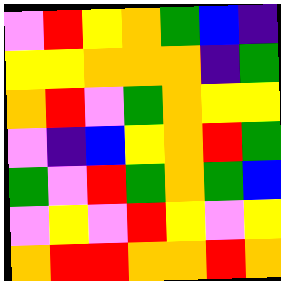[["violet", "red", "yellow", "orange", "green", "blue", "indigo"], ["yellow", "yellow", "orange", "orange", "orange", "indigo", "green"], ["orange", "red", "violet", "green", "orange", "yellow", "yellow"], ["violet", "indigo", "blue", "yellow", "orange", "red", "green"], ["green", "violet", "red", "green", "orange", "green", "blue"], ["violet", "yellow", "violet", "red", "yellow", "violet", "yellow"], ["orange", "red", "red", "orange", "orange", "red", "orange"]]